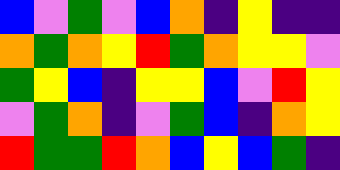[["blue", "violet", "green", "violet", "blue", "orange", "indigo", "yellow", "indigo", "indigo"], ["orange", "green", "orange", "yellow", "red", "green", "orange", "yellow", "yellow", "violet"], ["green", "yellow", "blue", "indigo", "yellow", "yellow", "blue", "violet", "red", "yellow"], ["violet", "green", "orange", "indigo", "violet", "green", "blue", "indigo", "orange", "yellow"], ["red", "green", "green", "red", "orange", "blue", "yellow", "blue", "green", "indigo"]]